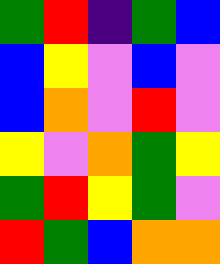[["green", "red", "indigo", "green", "blue"], ["blue", "yellow", "violet", "blue", "violet"], ["blue", "orange", "violet", "red", "violet"], ["yellow", "violet", "orange", "green", "yellow"], ["green", "red", "yellow", "green", "violet"], ["red", "green", "blue", "orange", "orange"]]